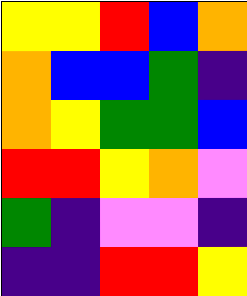[["yellow", "yellow", "red", "blue", "orange"], ["orange", "blue", "blue", "green", "indigo"], ["orange", "yellow", "green", "green", "blue"], ["red", "red", "yellow", "orange", "violet"], ["green", "indigo", "violet", "violet", "indigo"], ["indigo", "indigo", "red", "red", "yellow"]]